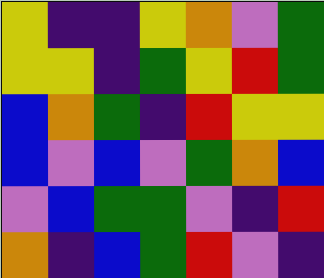[["yellow", "indigo", "indigo", "yellow", "orange", "violet", "green"], ["yellow", "yellow", "indigo", "green", "yellow", "red", "green"], ["blue", "orange", "green", "indigo", "red", "yellow", "yellow"], ["blue", "violet", "blue", "violet", "green", "orange", "blue"], ["violet", "blue", "green", "green", "violet", "indigo", "red"], ["orange", "indigo", "blue", "green", "red", "violet", "indigo"]]